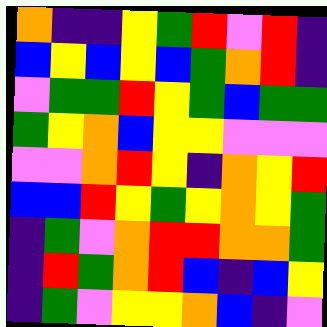[["orange", "indigo", "indigo", "yellow", "green", "red", "violet", "red", "indigo"], ["blue", "yellow", "blue", "yellow", "blue", "green", "orange", "red", "indigo"], ["violet", "green", "green", "red", "yellow", "green", "blue", "green", "green"], ["green", "yellow", "orange", "blue", "yellow", "yellow", "violet", "violet", "violet"], ["violet", "violet", "orange", "red", "yellow", "indigo", "orange", "yellow", "red"], ["blue", "blue", "red", "yellow", "green", "yellow", "orange", "yellow", "green"], ["indigo", "green", "violet", "orange", "red", "red", "orange", "orange", "green"], ["indigo", "red", "green", "orange", "red", "blue", "indigo", "blue", "yellow"], ["indigo", "green", "violet", "yellow", "yellow", "orange", "blue", "indigo", "violet"]]